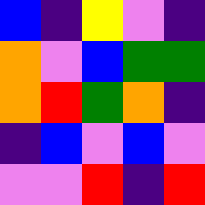[["blue", "indigo", "yellow", "violet", "indigo"], ["orange", "violet", "blue", "green", "green"], ["orange", "red", "green", "orange", "indigo"], ["indigo", "blue", "violet", "blue", "violet"], ["violet", "violet", "red", "indigo", "red"]]